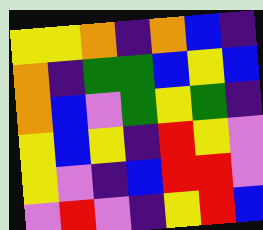[["yellow", "yellow", "orange", "indigo", "orange", "blue", "indigo"], ["orange", "indigo", "green", "green", "blue", "yellow", "blue"], ["orange", "blue", "violet", "green", "yellow", "green", "indigo"], ["yellow", "blue", "yellow", "indigo", "red", "yellow", "violet"], ["yellow", "violet", "indigo", "blue", "red", "red", "violet"], ["violet", "red", "violet", "indigo", "yellow", "red", "blue"]]